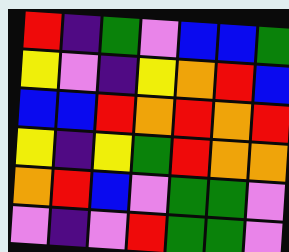[["red", "indigo", "green", "violet", "blue", "blue", "green"], ["yellow", "violet", "indigo", "yellow", "orange", "red", "blue"], ["blue", "blue", "red", "orange", "red", "orange", "red"], ["yellow", "indigo", "yellow", "green", "red", "orange", "orange"], ["orange", "red", "blue", "violet", "green", "green", "violet"], ["violet", "indigo", "violet", "red", "green", "green", "violet"]]